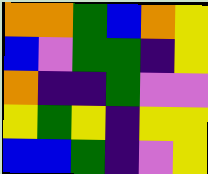[["orange", "orange", "green", "blue", "orange", "yellow"], ["blue", "violet", "green", "green", "indigo", "yellow"], ["orange", "indigo", "indigo", "green", "violet", "violet"], ["yellow", "green", "yellow", "indigo", "yellow", "yellow"], ["blue", "blue", "green", "indigo", "violet", "yellow"]]